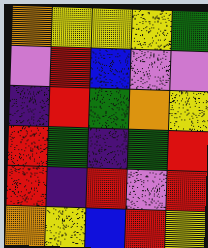[["orange", "yellow", "yellow", "yellow", "green"], ["violet", "red", "blue", "violet", "violet"], ["indigo", "red", "green", "orange", "yellow"], ["red", "green", "indigo", "green", "red"], ["red", "indigo", "red", "violet", "red"], ["orange", "yellow", "blue", "red", "yellow"]]